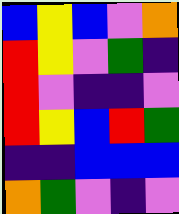[["blue", "yellow", "blue", "violet", "orange"], ["red", "yellow", "violet", "green", "indigo"], ["red", "violet", "indigo", "indigo", "violet"], ["red", "yellow", "blue", "red", "green"], ["indigo", "indigo", "blue", "blue", "blue"], ["orange", "green", "violet", "indigo", "violet"]]